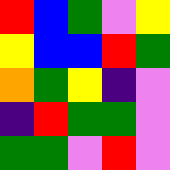[["red", "blue", "green", "violet", "yellow"], ["yellow", "blue", "blue", "red", "green"], ["orange", "green", "yellow", "indigo", "violet"], ["indigo", "red", "green", "green", "violet"], ["green", "green", "violet", "red", "violet"]]